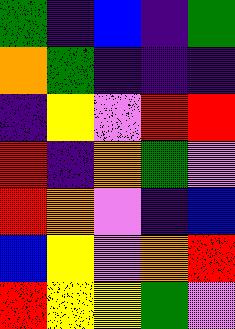[["green", "indigo", "blue", "indigo", "green"], ["orange", "green", "indigo", "indigo", "indigo"], ["indigo", "yellow", "violet", "red", "red"], ["red", "indigo", "orange", "green", "violet"], ["red", "orange", "violet", "indigo", "blue"], ["blue", "yellow", "violet", "orange", "red"], ["red", "yellow", "yellow", "green", "violet"]]